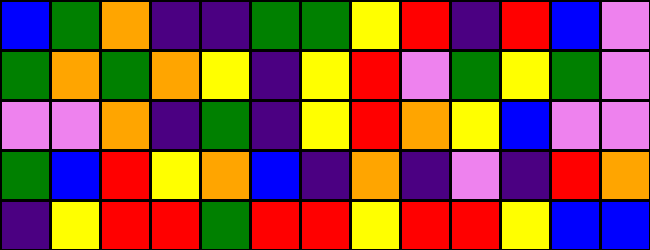[["blue", "green", "orange", "indigo", "indigo", "green", "green", "yellow", "red", "indigo", "red", "blue", "violet"], ["green", "orange", "green", "orange", "yellow", "indigo", "yellow", "red", "violet", "green", "yellow", "green", "violet"], ["violet", "violet", "orange", "indigo", "green", "indigo", "yellow", "red", "orange", "yellow", "blue", "violet", "violet"], ["green", "blue", "red", "yellow", "orange", "blue", "indigo", "orange", "indigo", "violet", "indigo", "red", "orange"], ["indigo", "yellow", "red", "red", "green", "red", "red", "yellow", "red", "red", "yellow", "blue", "blue"]]